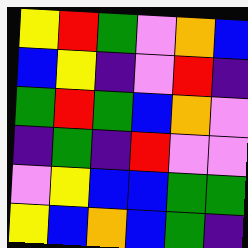[["yellow", "red", "green", "violet", "orange", "blue"], ["blue", "yellow", "indigo", "violet", "red", "indigo"], ["green", "red", "green", "blue", "orange", "violet"], ["indigo", "green", "indigo", "red", "violet", "violet"], ["violet", "yellow", "blue", "blue", "green", "green"], ["yellow", "blue", "orange", "blue", "green", "indigo"]]